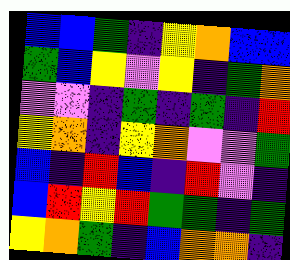[["blue", "blue", "green", "indigo", "yellow", "orange", "blue", "blue"], ["green", "blue", "yellow", "violet", "yellow", "indigo", "green", "orange"], ["violet", "violet", "indigo", "green", "indigo", "green", "indigo", "red"], ["yellow", "orange", "indigo", "yellow", "orange", "violet", "violet", "green"], ["blue", "indigo", "red", "blue", "indigo", "red", "violet", "indigo"], ["blue", "red", "yellow", "red", "green", "green", "indigo", "green"], ["yellow", "orange", "green", "indigo", "blue", "orange", "orange", "indigo"]]